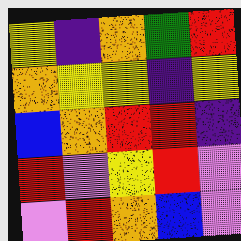[["yellow", "indigo", "orange", "green", "red"], ["orange", "yellow", "yellow", "indigo", "yellow"], ["blue", "orange", "red", "red", "indigo"], ["red", "violet", "yellow", "red", "violet"], ["violet", "red", "orange", "blue", "violet"]]